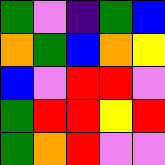[["green", "violet", "indigo", "green", "blue"], ["orange", "green", "blue", "orange", "yellow"], ["blue", "violet", "red", "red", "violet"], ["green", "red", "red", "yellow", "red"], ["green", "orange", "red", "violet", "violet"]]